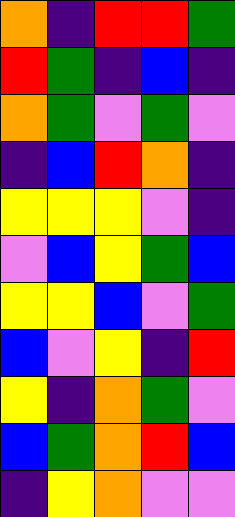[["orange", "indigo", "red", "red", "green"], ["red", "green", "indigo", "blue", "indigo"], ["orange", "green", "violet", "green", "violet"], ["indigo", "blue", "red", "orange", "indigo"], ["yellow", "yellow", "yellow", "violet", "indigo"], ["violet", "blue", "yellow", "green", "blue"], ["yellow", "yellow", "blue", "violet", "green"], ["blue", "violet", "yellow", "indigo", "red"], ["yellow", "indigo", "orange", "green", "violet"], ["blue", "green", "orange", "red", "blue"], ["indigo", "yellow", "orange", "violet", "violet"]]